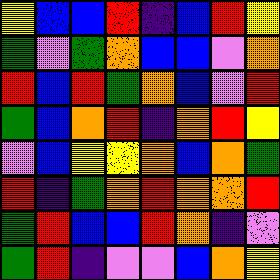[["yellow", "blue", "blue", "red", "indigo", "blue", "red", "yellow"], ["green", "violet", "green", "orange", "blue", "blue", "violet", "orange"], ["red", "blue", "red", "green", "orange", "blue", "violet", "red"], ["green", "blue", "orange", "red", "indigo", "orange", "red", "yellow"], ["violet", "blue", "yellow", "yellow", "orange", "blue", "orange", "green"], ["red", "indigo", "green", "orange", "red", "orange", "orange", "red"], ["green", "red", "blue", "blue", "red", "orange", "indigo", "violet"], ["green", "red", "indigo", "violet", "violet", "blue", "orange", "yellow"]]